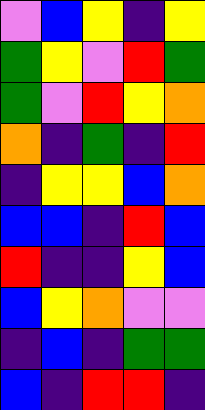[["violet", "blue", "yellow", "indigo", "yellow"], ["green", "yellow", "violet", "red", "green"], ["green", "violet", "red", "yellow", "orange"], ["orange", "indigo", "green", "indigo", "red"], ["indigo", "yellow", "yellow", "blue", "orange"], ["blue", "blue", "indigo", "red", "blue"], ["red", "indigo", "indigo", "yellow", "blue"], ["blue", "yellow", "orange", "violet", "violet"], ["indigo", "blue", "indigo", "green", "green"], ["blue", "indigo", "red", "red", "indigo"]]